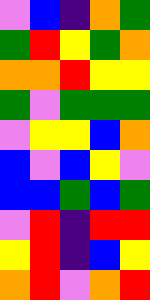[["violet", "blue", "indigo", "orange", "green"], ["green", "red", "yellow", "green", "orange"], ["orange", "orange", "red", "yellow", "yellow"], ["green", "violet", "green", "green", "green"], ["violet", "yellow", "yellow", "blue", "orange"], ["blue", "violet", "blue", "yellow", "violet"], ["blue", "blue", "green", "blue", "green"], ["violet", "red", "indigo", "red", "red"], ["yellow", "red", "indigo", "blue", "yellow"], ["orange", "red", "violet", "orange", "red"]]